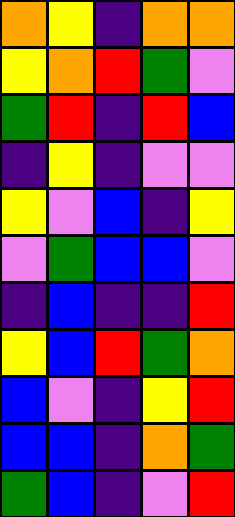[["orange", "yellow", "indigo", "orange", "orange"], ["yellow", "orange", "red", "green", "violet"], ["green", "red", "indigo", "red", "blue"], ["indigo", "yellow", "indigo", "violet", "violet"], ["yellow", "violet", "blue", "indigo", "yellow"], ["violet", "green", "blue", "blue", "violet"], ["indigo", "blue", "indigo", "indigo", "red"], ["yellow", "blue", "red", "green", "orange"], ["blue", "violet", "indigo", "yellow", "red"], ["blue", "blue", "indigo", "orange", "green"], ["green", "blue", "indigo", "violet", "red"]]